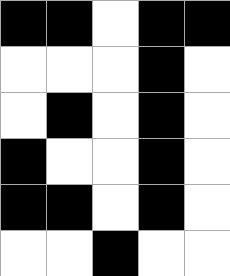[["black", "black", "white", "black", "black"], ["white", "white", "white", "black", "white"], ["white", "black", "white", "black", "white"], ["black", "white", "white", "black", "white"], ["black", "black", "white", "black", "white"], ["white", "white", "black", "white", "white"]]